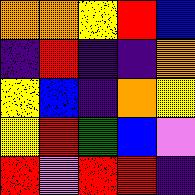[["orange", "orange", "yellow", "red", "blue"], ["indigo", "red", "indigo", "indigo", "orange"], ["yellow", "blue", "indigo", "orange", "yellow"], ["yellow", "red", "green", "blue", "violet"], ["red", "violet", "red", "red", "indigo"]]